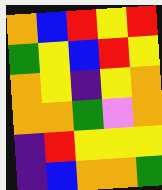[["orange", "blue", "red", "yellow", "red"], ["green", "yellow", "blue", "red", "yellow"], ["orange", "yellow", "indigo", "yellow", "orange"], ["orange", "orange", "green", "violet", "orange"], ["indigo", "red", "yellow", "yellow", "yellow"], ["indigo", "blue", "orange", "orange", "green"]]